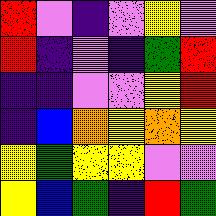[["red", "violet", "indigo", "violet", "yellow", "violet"], ["red", "indigo", "violet", "indigo", "green", "red"], ["indigo", "indigo", "violet", "violet", "yellow", "red"], ["indigo", "blue", "orange", "yellow", "orange", "yellow"], ["yellow", "green", "yellow", "yellow", "violet", "violet"], ["yellow", "blue", "green", "indigo", "red", "green"]]